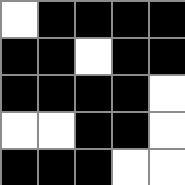[["white", "black", "black", "black", "black"], ["black", "black", "white", "black", "black"], ["black", "black", "black", "black", "white"], ["white", "white", "black", "black", "white"], ["black", "black", "black", "white", "white"]]